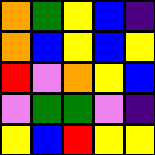[["orange", "green", "yellow", "blue", "indigo"], ["orange", "blue", "yellow", "blue", "yellow"], ["red", "violet", "orange", "yellow", "blue"], ["violet", "green", "green", "violet", "indigo"], ["yellow", "blue", "red", "yellow", "yellow"]]